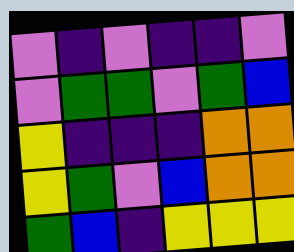[["violet", "indigo", "violet", "indigo", "indigo", "violet"], ["violet", "green", "green", "violet", "green", "blue"], ["yellow", "indigo", "indigo", "indigo", "orange", "orange"], ["yellow", "green", "violet", "blue", "orange", "orange"], ["green", "blue", "indigo", "yellow", "yellow", "yellow"]]